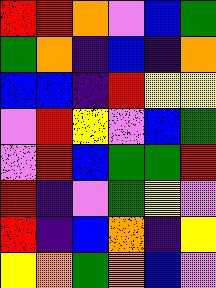[["red", "red", "orange", "violet", "blue", "green"], ["green", "orange", "indigo", "blue", "indigo", "orange"], ["blue", "blue", "indigo", "red", "yellow", "yellow"], ["violet", "red", "yellow", "violet", "blue", "green"], ["violet", "red", "blue", "green", "green", "red"], ["red", "indigo", "violet", "green", "yellow", "violet"], ["red", "indigo", "blue", "orange", "indigo", "yellow"], ["yellow", "orange", "green", "orange", "blue", "violet"]]